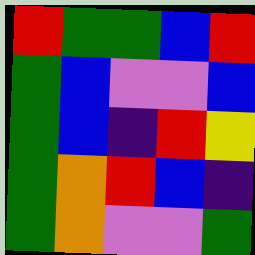[["red", "green", "green", "blue", "red"], ["green", "blue", "violet", "violet", "blue"], ["green", "blue", "indigo", "red", "yellow"], ["green", "orange", "red", "blue", "indigo"], ["green", "orange", "violet", "violet", "green"]]